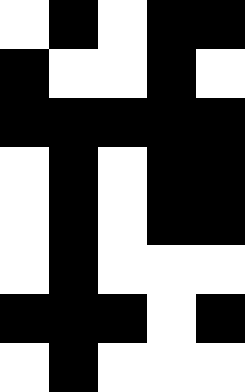[["white", "black", "white", "black", "black"], ["black", "white", "white", "black", "white"], ["black", "black", "black", "black", "black"], ["white", "black", "white", "black", "black"], ["white", "black", "white", "black", "black"], ["white", "black", "white", "white", "white"], ["black", "black", "black", "white", "black"], ["white", "black", "white", "white", "white"]]